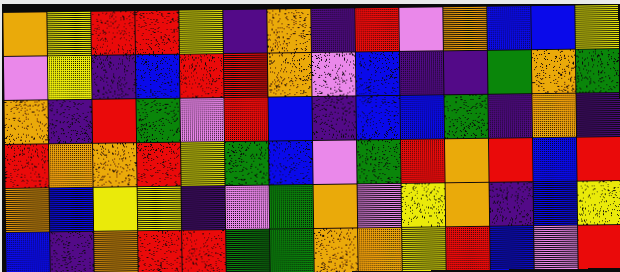[["orange", "yellow", "red", "red", "yellow", "indigo", "orange", "indigo", "red", "violet", "orange", "blue", "blue", "yellow"], ["violet", "yellow", "indigo", "blue", "red", "red", "orange", "violet", "blue", "indigo", "indigo", "green", "orange", "green"], ["orange", "indigo", "red", "green", "violet", "red", "blue", "indigo", "blue", "blue", "green", "indigo", "orange", "indigo"], ["red", "orange", "orange", "red", "yellow", "green", "blue", "violet", "green", "red", "orange", "red", "blue", "red"], ["orange", "blue", "yellow", "yellow", "indigo", "violet", "green", "orange", "violet", "yellow", "orange", "indigo", "blue", "yellow"], ["blue", "indigo", "orange", "red", "red", "green", "green", "orange", "orange", "yellow", "red", "blue", "violet", "red"]]